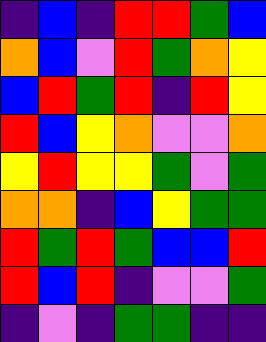[["indigo", "blue", "indigo", "red", "red", "green", "blue"], ["orange", "blue", "violet", "red", "green", "orange", "yellow"], ["blue", "red", "green", "red", "indigo", "red", "yellow"], ["red", "blue", "yellow", "orange", "violet", "violet", "orange"], ["yellow", "red", "yellow", "yellow", "green", "violet", "green"], ["orange", "orange", "indigo", "blue", "yellow", "green", "green"], ["red", "green", "red", "green", "blue", "blue", "red"], ["red", "blue", "red", "indigo", "violet", "violet", "green"], ["indigo", "violet", "indigo", "green", "green", "indigo", "indigo"]]